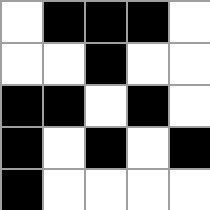[["white", "black", "black", "black", "white"], ["white", "white", "black", "white", "white"], ["black", "black", "white", "black", "white"], ["black", "white", "black", "white", "black"], ["black", "white", "white", "white", "white"]]